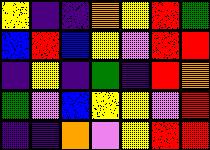[["yellow", "indigo", "indigo", "orange", "yellow", "red", "green"], ["blue", "red", "blue", "yellow", "violet", "red", "red"], ["indigo", "yellow", "indigo", "green", "indigo", "red", "orange"], ["green", "violet", "blue", "yellow", "yellow", "violet", "red"], ["indigo", "indigo", "orange", "violet", "yellow", "red", "red"]]